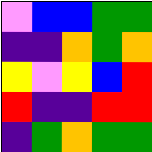[["violet", "blue", "blue", "green", "green"], ["indigo", "indigo", "orange", "green", "orange"], ["yellow", "violet", "yellow", "blue", "red"], ["red", "indigo", "indigo", "red", "red"], ["indigo", "green", "orange", "green", "green"]]